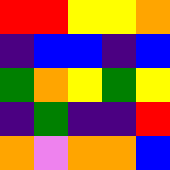[["red", "red", "yellow", "yellow", "orange"], ["indigo", "blue", "blue", "indigo", "blue"], ["green", "orange", "yellow", "green", "yellow"], ["indigo", "green", "indigo", "indigo", "red"], ["orange", "violet", "orange", "orange", "blue"]]